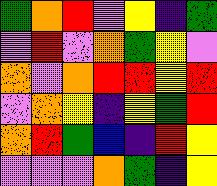[["green", "orange", "red", "violet", "yellow", "indigo", "green"], ["violet", "red", "violet", "orange", "green", "yellow", "violet"], ["orange", "violet", "orange", "red", "red", "yellow", "red"], ["violet", "orange", "yellow", "indigo", "yellow", "green", "red"], ["orange", "red", "green", "blue", "indigo", "red", "yellow"], ["violet", "violet", "violet", "orange", "green", "indigo", "yellow"]]